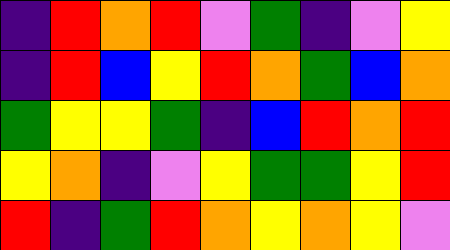[["indigo", "red", "orange", "red", "violet", "green", "indigo", "violet", "yellow"], ["indigo", "red", "blue", "yellow", "red", "orange", "green", "blue", "orange"], ["green", "yellow", "yellow", "green", "indigo", "blue", "red", "orange", "red"], ["yellow", "orange", "indigo", "violet", "yellow", "green", "green", "yellow", "red"], ["red", "indigo", "green", "red", "orange", "yellow", "orange", "yellow", "violet"]]